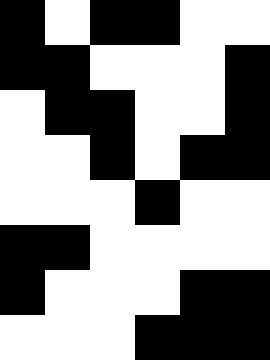[["black", "white", "black", "black", "white", "white"], ["black", "black", "white", "white", "white", "black"], ["white", "black", "black", "white", "white", "black"], ["white", "white", "black", "white", "black", "black"], ["white", "white", "white", "black", "white", "white"], ["black", "black", "white", "white", "white", "white"], ["black", "white", "white", "white", "black", "black"], ["white", "white", "white", "black", "black", "black"]]